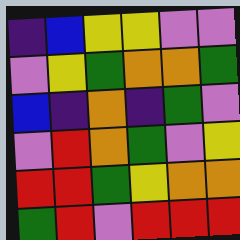[["indigo", "blue", "yellow", "yellow", "violet", "violet"], ["violet", "yellow", "green", "orange", "orange", "green"], ["blue", "indigo", "orange", "indigo", "green", "violet"], ["violet", "red", "orange", "green", "violet", "yellow"], ["red", "red", "green", "yellow", "orange", "orange"], ["green", "red", "violet", "red", "red", "red"]]